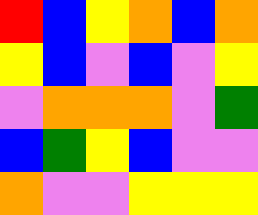[["red", "blue", "yellow", "orange", "blue", "orange"], ["yellow", "blue", "violet", "blue", "violet", "yellow"], ["violet", "orange", "orange", "orange", "violet", "green"], ["blue", "green", "yellow", "blue", "violet", "violet"], ["orange", "violet", "violet", "yellow", "yellow", "yellow"]]